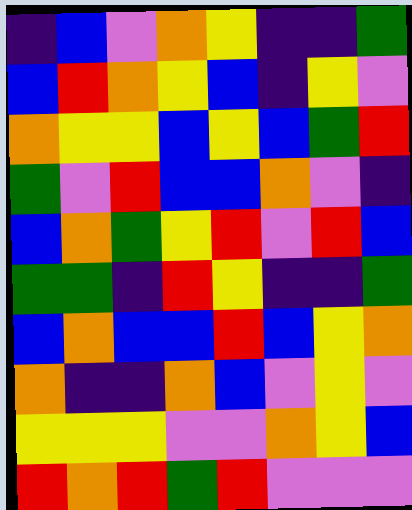[["indigo", "blue", "violet", "orange", "yellow", "indigo", "indigo", "green"], ["blue", "red", "orange", "yellow", "blue", "indigo", "yellow", "violet"], ["orange", "yellow", "yellow", "blue", "yellow", "blue", "green", "red"], ["green", "violet", "red", "blue", "blue", "orange", "violet", "indigo"], ["blue", "orange", "green", "yellow", "red", "violet", "red", "blue"], ["green", "green", "indigo", "red", "yellow", "indigo", "indigo", "green"], ["blue", "orange", "blue", "blue", "red", "blue", "yellow", "orange"], ["orange", "indigo", "indigo", "orange", "blue", "violet", "yellow", "violet"], ["yellow", "yellow", "yellow", "violet", "violet", "orange", "yellow", "blue"], ["red", "orange", "red", "green", "red", "violet", "violet", "violet"]]